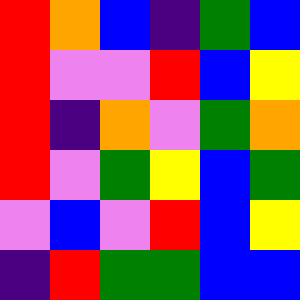[["red", "orange", "blue", "indigo", "green", "blue"], ["red", "violet", "violet", "red", "blue", "yellow"], ["red", "indigo", "orange", "violet", "green", "orange"], ["red", "violet", "green", "yellow", "blue", "green"], ["violet", "blue", "violet", "red", "blue", "yellow"], ["indigo", "red", "green", "green", "blue", "blue"]]